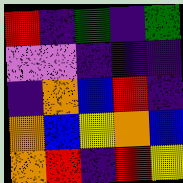[["red", "indigo", "green", "indigo", "green"], ["violet", "violet", "indigo", "indigo", "indigo"], ["indigo", "orange", "blue", "red", "indigo"], ["orange", "blue", "yellow", "orange", "blue"], ["orange", "red", "indigo", "red", "yellow"]]